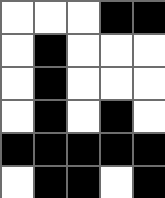[["white", "white", "white", "black", "black"], ["white", "black", "white", "white", "white"], ["white", "black", "white", "white", "white"], ["white", "black", "white", "black", "white"], ["black", "black", "black", "black", "black"], ["white", "black", "black", "white", "black"]]